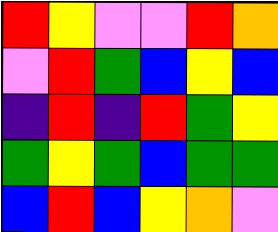[["red", "yellow", "violet", "violet", "red", "orange"], ["violet", "red", "green", "blue", "yellow", "blue"], ["indigo", "red", "indigo", "red", "green", "yellow"], ["green", "yellow", "green", "blue", "green", "green"], ["blue", "red", "blue", "yellow", "orange", "violet"]]